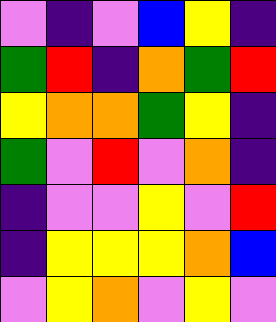[["violet", "indigo", "violet", "blue", "yellow", "indigo"], ["green", "red", "indigo", "orange", "green", "red"], ["yellow", "orange", "orange", "green", "yellow", "indigo"], ["green", "violet", "red", "violet", "orange", "indigo"], ["indigo", "violet", "violet", "yellow", "violet", "red"], ["indigo", "yellow", "yellow", "yellow", "orange", "blue"], ["violet", "yellow", "orange", "violet", "yellow", "violet"]]